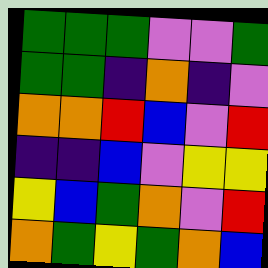[["green", "green", "green", "violet", "violet", "green"], ["green", "green", "indigo", "orange", "indigo", "violet"], ["orange", "orange", "red", "blue", "violet", "red"], ["indigo", "indigo", "blue", "violet", "yellow", "yellow"], ["yellow", "blue", "green", "orange", "violet", "red"], ["orange", "green", "yellow", "green", "orange", "blue"]]